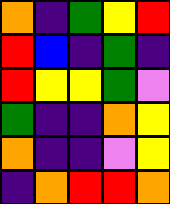[["orange", "indigo", "green", "yellow", "red"], ["red", "blue", "indigo", "green", "indigo"], ["red", "yellow", "yellow", "green", "violet"], ["green", "indigo", "indigo", "orange", "yellow"], ["orange", "indigo", "indigo", "violet", "yellow"], ["indigo", "orange", "red", "red", "orange"]]